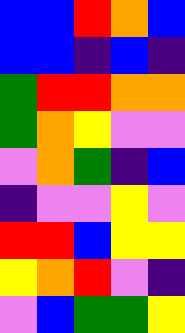[["blue", "blue", "red", "orange", "blue"], ["blue", "blue", "indigo", "blue", "indigo"], ["green", "red", "red", "orange", "orange"], ["green", "orange", "yellow", "violet", "violet"], ["violet", "orange", "green", "indigo", "blue"], ["indigo", "violet", "violet", "yellow", "violet"], ["red", "red", "blue", "yellow", "yellow"], ["yellow", "orange", "red", "violet", "indigo"], ["violet", "blue", "green", "green", "yellow"]]